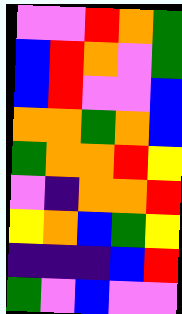[["violet", "violet", "red", "orange", "green"], ["blue", "red", "orange", "violet", "green"], ["blue", "red", "violet", "violet", "blue"], ["orange", "orange", "green", "orange", "blue"], ["green", "orange", "orange", "red", "yellow"], ["violet", "indigo", "orange", "orange", "red"], ["yellow", "orange", "blue", "green", "yellow"], ["indigo", "indigo", "indigo", "blue", "red"], ["green", "violet", "blue", "violet", "violet"]]